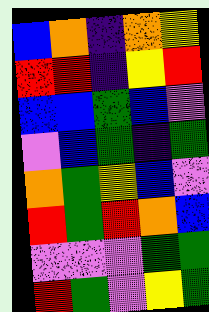[["blue", "orange", "indigo", "orange", "yellow"], ["red", "red", "indigo", "yellow", "red"], ["blue", "blue", "green", "blue", "violet"], ["violet", "blue", "green", "indigo", "green"], ["orange", "green", "yellow", "blue", "violet"], ["red", "green", "red", "orange", "blue"], ["violet", "violet", "violet", "green", "green"], ["red", "green", "violet", "yellow", "green"]]